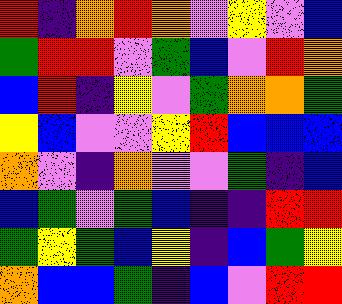[["red", "indigo", "orange", "red", "orange", "violet", "yellow", "violet", "blue"], ["green", "red", "red", "violet", "green", "blue", "violet", "red", "orange"], ["blue", "red", "indigo", "yellow", "violet", "green", "orange", "orange", "green"], ["yellow", "blue", "violet", "violet", "yellow", "red", "blue", "blue", "blue"], ["orange", "violet", "indigo", "orange", "violet", "violet", "green", "indigo", "blue"], ["blue", "green", "violet", "green", "blue", "indigo", "indigo", "red", "red"], ["green", "yellow", "green", "blue", "yellow", "indigo", "blue", "green", "yellow"], ["orange", "blue", "blue", "green", "indigo", "blue", "violet", "red", "red"]]